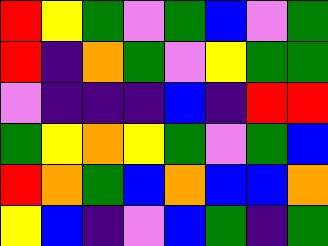[["red", "yellow", "green", "violet", "green", "blue", "violet", "green"], ["red", "indigo", "orange", "green", "violet", "yellow", "green", "green"], ["violet", "indigo", "indigo", "indigo", "blue", "indigo", "red", "red"], ["green", "yellow", "orange", "yellow", "green", "violet", "green", "blue"], ["red", "orange", "green", "blue", "orange", "blue", "blue", "orange"], ["yellow", "blue", "indigo", "violet", "blue", "green", "indigo", "green"]]